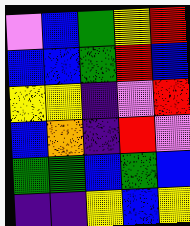[["violet", "blue", "green", "yellow", "red"], ["blue", "blue", "green", "red", "blue"], ["yellow", "yellow", "indigo", "violet", "red"], ["blue", "orange", "indigo", "red", "violet"], ["green", "green", "blue", "green", "blue"], ["indigo", "indigo", "yellow", "blue", "yellow"]]